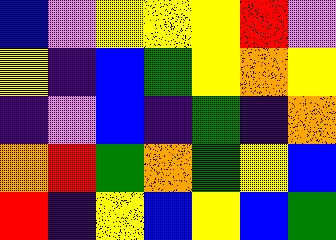[["blue", "violet", "yellow", "yellow", "yellow", "red", "violet"], ["yellow", "indigo", "blue", "green", "yellow", "orange", "yellow"], ["indigo", "violet", "blue", "indigo", "green", "indigo", "orange"], ["orange", "red", "green", "orange", "green", "yellow", "blue"], ["red", "indigo", "yellow", "blue", "yellow", "blue", "green"]]